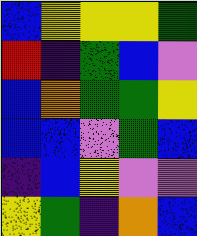[["blue", "yellow", "yellow", "yellow", "green"], ["red", "indigo", "green", "blue", "violet"], ["blue", "orange", "green", "green", "yellow"], ["blue", "blue", "violet", "green", "blue"], ["indigo", "blue", "yellow", "violet", "violet"], ["yellow", "green", "indigo", "orange", "blue"]]